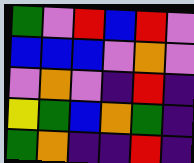[["green", "violet", "red", "blue", "red", "violet"], ["blue", "blue", "blue", "violet", "orange", "violet"], ["violet", "orange", "violet", "indigo", "red", "indigo"], ["yellow", "green", "blue", "orange", "green", "indigo"], ["green", "orange", "indigo", "indigo", "red", "indigo"]]